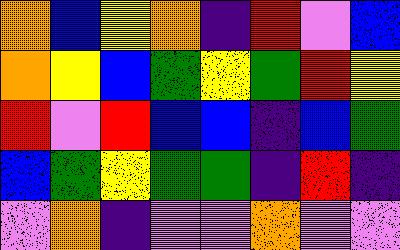[["orange", "blue", "yellow", "orange", "indigo", "red", "violet", "blue"], ["orange", "yellow", "blue", "green", "yellow", "green", "red", "yellow"], ["red", "violet", "red", "blue", "blue", "indigo", "blue", "green"], ["blue", "green", "yellow", "green", "green", "indigo", "red", "indigo"], ["violet", "orange", "indigo", "violet", "violet", "orange", "violet", "violet"]]